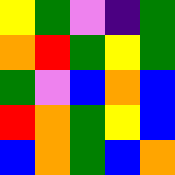[["yellow", "green", "violet", "indigo", "green"], ["orange", "red", "green", "yellow", "green"], ["green", "violet", "blue", "orange", "blue"], ["red", "orange", "green", "yellow", "blue"], ["blue", "orange", "green", "blue", "orange"]]